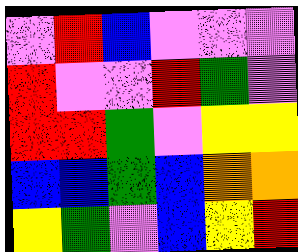[["violet", "red", "blue", "violet", "violet", "violet"], ["red", "violet", "violet", "red", "green", "violet"], ["red", "red", "green", "violet", "yellow", "yellow"], ["blue", "blue", "green", "blue", "orange", "orange"], ["yellow", "green", "violet", "blue", "yellow", "red"]]